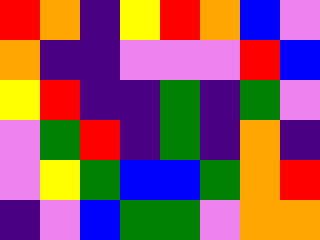[["red", "orange", "indigo", "yellow", "red", "orange", "blue", "violet"], ["orange", "indigo", "indigo", "violet", "violet", "violet", "red", "blue"], ["yellow", "red", "indigo", "indigo", "green", "indigo", "green", "violet"], ["violet", "green", "red", "indigo", "green", "indigo", "orange", "indigo"], ["violet", "yellow", "green", "blue", "blue", "green", "orange", "red"], ["indigo", "violet", "blue", "green", "green", "violet", "orange", "orange"]]